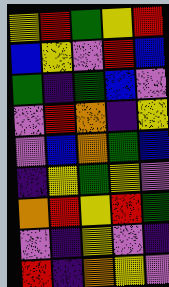[["yellow", "red", "green", "yellow", "red"], ["blue", "yellow", "violet", "red", "blue"], ["green", "indigo", "green", "blue", "violet"], ["violet", "red", "orange", "indigo", "yellow"], ["violet", "blue", "orange", "green", "blue"], ["indigo", "yellow", "green", "yellow", "violet"], ["orange", "red", "yellow", "red", "green"], ["violet", "indigo", "yellow", "violet", "indigo"], ["red", "indigo", "orange", "yellow", "violet"]]